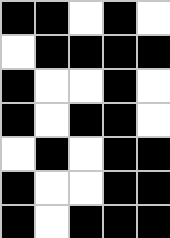[["black", "black", "white", "black", "white"], ["white", "black", "black", "black", "black"], ["black", "white", "white", "black", "white"], ["black", "white", "black", "black", "white"], ["white", "black", "white", "black", "black"], ["black", "white", "white", "black", "black"], ["black", "white", "black", "black", "black"]]